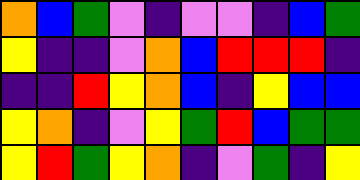[["orange", "blue", "green", "violet", "indigo", "violet", "violet", "indigo", "blue", "green"], ["yellow", "indigo", "indigo", "violet", "orange", "blue", "red", "red", "red", "indigo"], ["indigo", "indigo", "red", "yellow", "orange", "blue", "indigo", "yellow", "blue", "blue"], ["yellow", "orange", "indigo", "violet", "yellow", "green", "red", "blue", "green", "green"], ["yellow", "red", "green", "yellow", "orange", "indigo", "violet", "green", "indigo", "yellow"]]